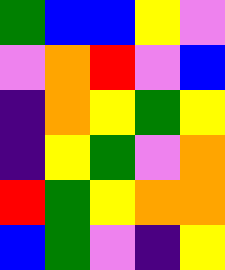[["green", "blue", "blue", "yellow", "violet"], ["violet", "orange", "red", "violet", "blue"], ["indigo", "orange", "yellow", "green", "yellow"], ["indigo", "yellow", "green", "violet", "orange"], ["red", "green", "yellow", "orange", "orange"], ["blue", "green", "violet", "indigo", "yellow"]]